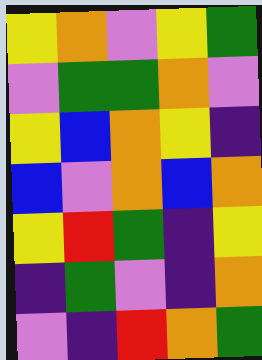[["yellow", "orange", "violet", "yellow", "green"], ["violet", "green", "green", "orange", "violet"], ["yellow", "blue", "orange", "yellow", "indigo"], ["blue", "violet", "orange", "blue", "orange"], ["yellow", "red", "green", "indigo", "yellow"], ["indigo", "green", "violet", "indigo", "orange"], ["violet", "indigo", "red", "orange", "green"]]